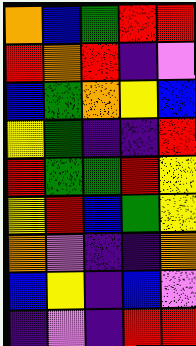[["orange", "blue", "green", "red", "red"], ["red", "orange", "red", "indigo", "violet"], ["blue", "green", "orange", "yellow", "blue"], ["yellow", "green", "indigo", "indigo", "red"], ["red", "green", "green", "red", "yellow"], ["yellow", "red", "blue", "green", "yellow"], ["orange", "violet", "indigo", "indigo", "orange"], ["blue", "yellow", "indigo", "blue", "violet"], ["indigo", "violet", "indigo", "red", "red"]]